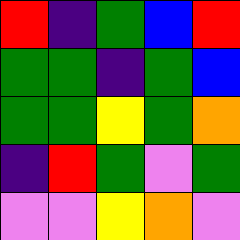[["red", "indigo", "green", "blue", "red"], ["green", "green", "indigo", "green", "blue"], ["green", "green", "yellow", "green", "orange"], ["indigo", "red", "green", "violet", "green"], ["violet", "violet", "yellow", "orange", "violet"]]